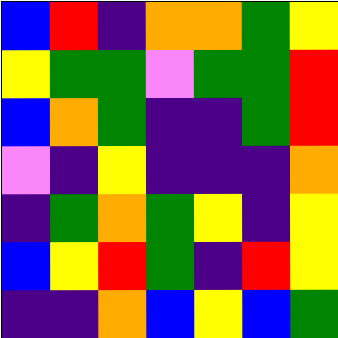[["blue", "red", "indigo", "orange", "orange", "green", "yellow"], ["yellow", "green", "green", "violet", "green", "green", "red"], ["blue", "orange", "green", "indigo", "indigo", "green", "red"], ["violet", "indigo", "yellow", "indigo", "indigo", "indigo", "orange"], ["indigo", "green", "orange", "green", "yellow", "indigo", "yellow"], ["blue", "yellow", "red", "green", "indigo", "red", "yellow"], ["indigo", "indigo", "orange", "blue", "yellow", "blue", "green"]]